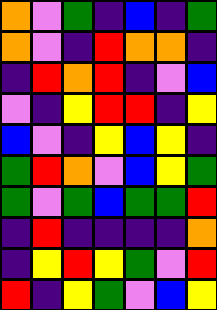[["orange", "violet", "green", "indigo", "blue", "indigo", "green"], ["orange", "violet", "indigo", "red", "orange", "orange", "indigo"], ["indigo", "red", "orange", "red", "indigo", "violet", "blue"], ["violet", "indigo", "yellow", "red", "red", "indigo", "yellow"], ["blue", "violet", "indigo", "yellow", "blue", "yellow", "indigo"], ["green", "red", "orange", "violet", "blue", "yellow", "green"], ["green", "violet", "green", "blue", "green", "green", "red"], ["indigo", "red", "indigo", "indigo", "indigo", "indigo", "orange"], ["indigo", "yellow", "red", "yellow", "green", "violet", "red"], ["red", "indigo", "yellow", "green", "violet", "blue", "yellow"]]